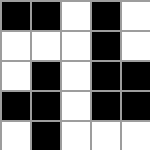[["black", "black", "white", "black", "white"], ["white", "white", "white", "black", "white"], ["white", "black", "white", "black", "black"], ["black", "black", "white", "black", "black"], ["white", "black", "white", "white", "white"]]